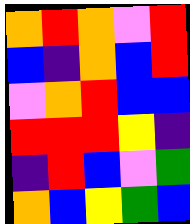[["orange", "red", "orange", "violet", "red"], ["blue", "indigo", "orange", "blue", "red"], ["violet", "orange", "red", "blue", "blue"], ["red", "red", "red", "yellow", "indigo"], ["indigo", "red", "blue", "violet", "green"], ["orange", "blue", "yellow", "green", "blue"]]